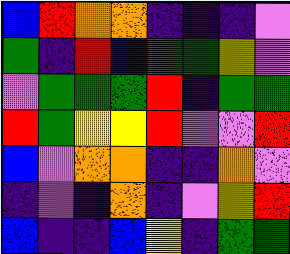[["blue", "red", "orange", "orange", "indigo", "indigo", "indigo", "violet"], ["green", "indigo", "red", "blue", "green", "green", "yellow", "violet"], ["violet", "green", "green", "green", "red", "indigo", "green", "green"], ["red", "green", "yellow", "yellow", "red", "violet", "violet", "red"], ["blue", "violet", "orange", "orange", "indigo", "indigo", "orange", "violet"], ["indigo", "violet", "indigo", "orange", "indigo", "violet", "yellow", "red"], ["blue", "indigo", "indigo", "blue", "yellow", "indigo", "green", "green"]]